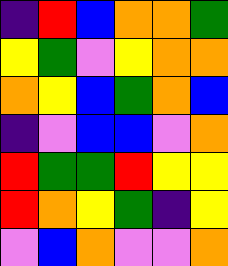[["indigo", "red", "blue", "orange", "orange", "green"], ["yellow", "green", "violet", "yellow", "orange", "orange"], ["orange", "yellow", "blue", "green", "orange", "blue"], ["indigo", "violet", "blue", "blue", "violet", "orange"], ["red", "green", "green", "red", "yellow", "yellow"], ["red", "orange", "yellow", "green", "indigo", "yellow"], ["violet", "blue", "orange", "violet", "violet", "orange"]]